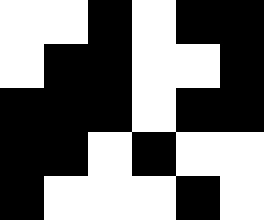[["white", "white", "black", "white", "black", "black"], ["white", "black", "black", "white", "white", "black"], ["black", "black", "black", "white", "black", "black"], ["black", "black", "white", "black", "white", "white"], ["black", "white", "white", "white", "black", "white"]]